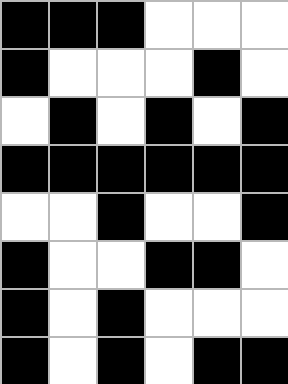[["black", "black", "black", "white", "white", "white"], ["black", "white", "white", "white", "black", "white"], ["white", "black", "white", "black", "white", "black"], ["black", "black", "black", "black", "black", "black"], ["white", "white", "black", "white", "white", "black"], ["black", "white", "white", "black", "black", "white"], ["black", "white", "black", "white", "white", "white"], ["black", "white", "black", "white", "black", "black"]]